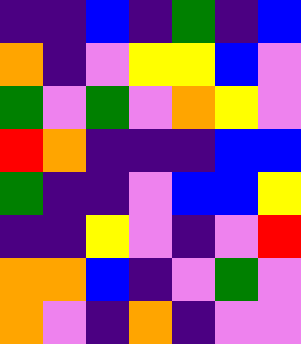[["indigo", "indigo", "blue", "indigo", "green", "indigo", "blue"], ["orange", "indigo", "violet", "yellow", "yellow", "blue", "violet"], ["green", "violet", "green", "violet", "orange", "yellow", "violet"], ["red", "orange", "indigo", "indigo", "indigo", "blue", "blue"], ["green", "indigo", "indigo", "violet", "blue", "blue", "yellow"], ["indigo", "indigo", "yellow", "violet", "indigo", "violet", "red"], ["orange", "orange", "blue", "indigo", "violet", "green", "violet"], ["orange", "violet", "indigo", "orange", "indigo", "violet", "violet"]]